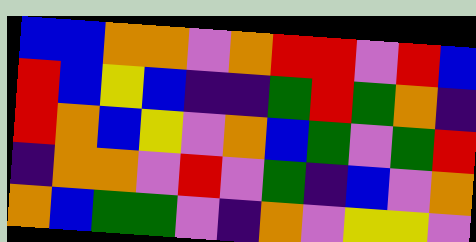[["blue", "blue", "orange", "orange", "violet", "orange", "red", "red", "violet", "red", "blue"], ["red", "blue", "yellow", "blue", "indigo", "indigo", "green", "red", "green", "orange", "indigo"], ["red", "orange", "blue", "yellow", "violet", "orange", "blue", "green", "violet", "green", "red"], ["indigo", "orange", "orange", "violet", "red", "violet", "green", "indigo", "blue", "violet", "orange"], ["orange", "blue", "green", "green", "violet", "indigo", "orange", "violet", "yellow", "yellow", "violet"]]